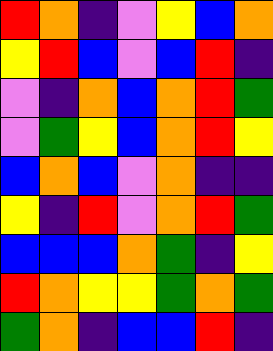[["red", "orange", "indigo", "violet", "yellow", "blue", "orange"], ["yellow", "red", "blue", "violet", "blue", "red", "indigo"], ["violet", "indigo", "orange", "blue", "orange", "red", "green"], ["violet", "green", "yellow", "blue", "orange", "red", "yellow"], ["blue", "orange", "blue", "violet", "orange", "indigo", "indigo"], ["yellow", "indigo", "red", "violet", "orange", "red", "green"], ["blue", "blue", "blue", "orange", "green", "indigo", "yellow"], ["red", "orange", "yellow", "yellow", "green", "orange", "green"], ["green", "orange", "indigo", "blue", "blue", "red", "indigo"]]